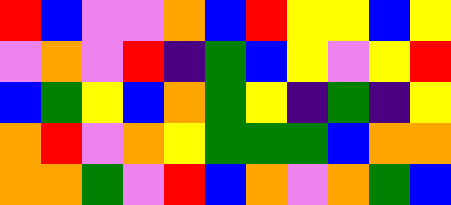[["red", "blue", "violet", "violet", "orange", "blue", "red", "yellow", "yellow", "blue", "yellow"], ["violet", "orange", "violet", "red", "indigo", "green", "blue", "yellow", "violet", "yellow", "red"], ["blue", "green", "yellow", "blue", "orange", "green", "yellow", "indigo", "green", "indigo", "yellow"], ["orange", "red", "violet", "orange", "yellow", "green", "green", "green", "blue", "orange", "orange"], ["orange", "orange", "green", "violet", "red", "blue", "orange", "violet", "orange", "green", "blue"]]